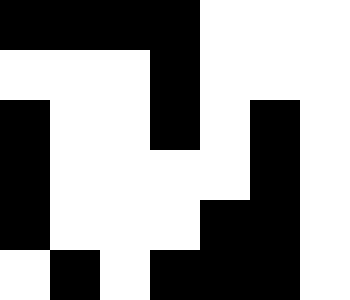[["black", "black", "black", "black", "white", "white", "white"], ["white", "white", "white", "black", "white", "white", "white"], ["black", "white", "white", "black", "white", "black", "white"], ["black", "white", "white", "white", "white", "black", "white"], ["black", "white", "white", "white", "black", "black", "white"], ["white", "black", "white", "black", "black", "black", "white"]]